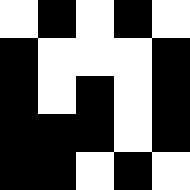[["white", "black", "white", "black", "white"], ["black", "white", "white", "white", "black"], ["black", "white", "black", "white", "black"], ["black", "black", "black", "white", "black"], ["black", "black", "white", "black", "white"]]